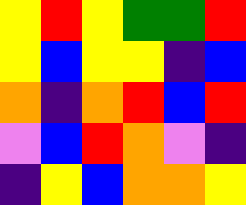[["yellow", "red", "yellow", "green", "green", "red"], ["yellow", "blue", "yellow", "yellow", "indigo", "blue"], ["orange", "indigo", "orange", "red", "blue", "red"], ["violet", "blue", "red", "orange", "violet", "indigo"], ["indigo", "yellow", "blue", "orange", "orange", "yellow"]]